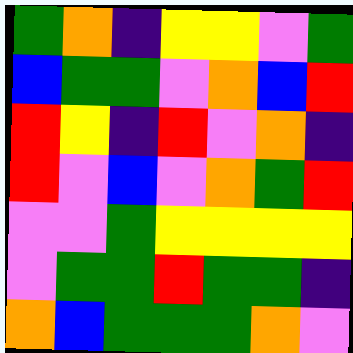[["green", "orange", "indigo", "yellow", "yellow", "violet", "green"], ["blue", "green", "green", "violet", "orange", "blue", "red"], ["red", "yellow", "indigo", "red", "violet", "orange", "indigo"], ["red", "violet", "blue", "violet", "orange", "green", "red"], ["violet", "violet", "green", "yellow", "yellow", "yellow", "yellow"], ["violet", "green", "green", "red", "green", "green", "indigo"], ["orange", "blue", "green", "green", "green", "orange", "violet"]]